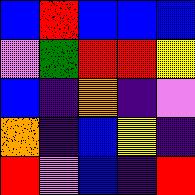[["blue", "red", "blue", "blue", "blue"], ["violet", "green", "red", "red", "yellow"], ["blue", "indigo", "orange", "indigo", "violet"], ["orange", "indigo", "blue", "yellow", "indigo"], ["red", "violet", "blue", "indigo", "red"]]